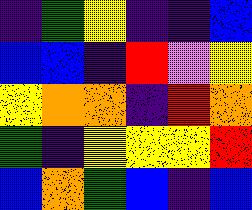[["indigo", "green", "yellow", "indigo", "indigo", "blue"], ["blue", "blue", "indigo", "red", "violet", "yellow"], ["yellow", "orange", "orange", "indigo", "red", "orange"], ["green", "indigo", "yellow", "yellow", "yellow", "red"], ["blue", "orange", "green", "blue", "indigo", "blue"]]